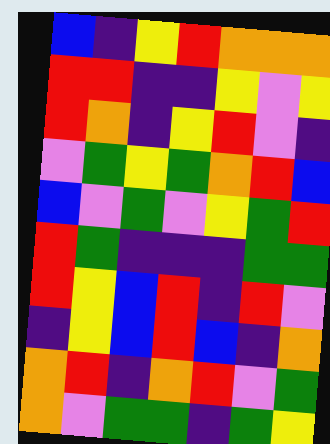[["blue", "indigo", "yellow", "red", "orange", "orange", "orange"], ["red", "red", "indigo", "indigo", "yellow", "violet", "yellow"], ["red", "orange", "indigo", "yellow", "red", "violet", "indigo"], ["violet", "green", "yellow", "green", "orange", "red", "blue"], ["blue", "violet", "green", "violet", "yellow", "green", "red"], ["red", "green", "indigo", "indigo", "indigo", "green", "green"], ["red", "yellow", "blue", "red", "indigo", "red", "violet"], ["indigo", "yellow", "blue", "red", "blue", "indigo", "orange"], ["orange", "red", "indigo", "orange", "red", "violet", "green"], ["orange", "violet", "green", "green", "indigo", "green", "yellow"]]